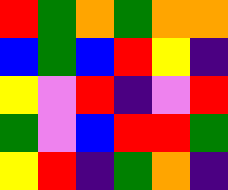[["red", "green", "orange", "green", "orange", "orange"], ["blue", "green", "blue", "red", "yellow", "indigo"], ["yellow", "violet", "red", "indigo", "violet", "red"], ["green", "violet", "blue", "red", "red", "green"], ["yellow", "red", "indigo", "green", "orange", "indigo"]]